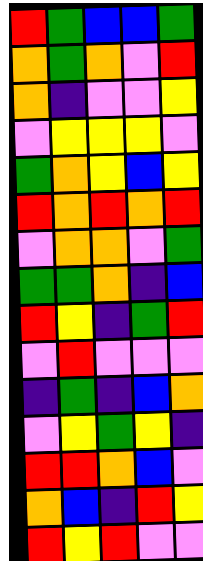[["red", "green", "blue", "blue", "green"], ["orange", "green", "orange", "violet", "red"], ["orange", "indigo", "violet", "violet", "yellow"], ["violet", "yellow", "yellow", "yellow", "violet"], ["green", "orange", "yellow", "blue", "yellow"], ["red", "orange", "red", "orange", "red"], ["violet", "orange", "orange", "violet", "green"], ["green", "green", "orange", "indigo", "blue"], ["red", "yellow", "indigo", "green", "red"], ["violet", "red", "violet", "violet", "violet"], ["indigo", "green", "indigo", "blue", "orange"], ["violet", "yellow", "green", "yellow", "indigo"], ["red", "red", "orange", "blue", "violet"], ["orange", "blue", "indigo", "red", "yellow"], ["red", "yellow", "red", "violet", "violet"]]